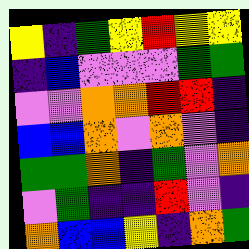[["yellow", "indigo", "green", "yellow", "red", "yellow", "yellow"], ["indigo", "blue", "violet", "violet", "violet", "green", "green"], ["violet", "violet", "orange", "orange", "red", "red", "indigo"], ["blue", "blue", "orange", "violet", "orange", "violet", "indigo"], ["green", "green", "orange", "indigo", "green", "violet", "orange"], ["violet", "green", "indigo", "indigo", "red", "violet", "indigo"], ["orange", "blue", "blue", "yellow", "indigo", "orange", "green"]]